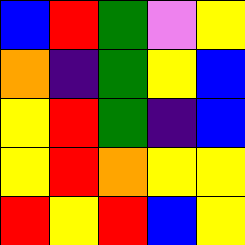[["blue", "red", "green", "violet", "yellow"], ["orange", "indigo", "green", "yellow", "blue"], ["yellow", "red", "green", "indigo", "blue"], ["yellow", "red", "orange", "yellow", "yellow"], ["red", "yellow", "red", "blue", "yellow"]]